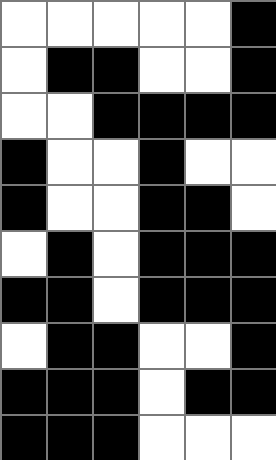[["white", "white", "white", "white", "white", "black"], ["white", "black", "black", "white", "white", "black"], ["white", "white", "black", "black", "black", "black"], ["black", "white", "white", "black", "white", "white"], ["black", "white", "white", "black", "black", "white"], ["white", "black", "white", "black", "black", "black"], ["black", "black", "white", "black", "black", "black"], ["white", "black", "black", "white", "white", "black"], ["black", "black", "black", "white", "black", "black"], ["black", "black", "black", "white", "white", "white"]]